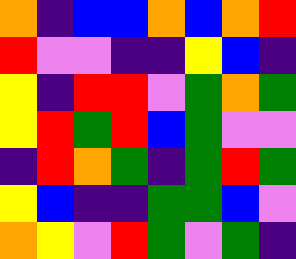[["orange", "indigo", "blue", "blue", "orange", "blue", "orange", "red"], ["red", "violet", "violet", "indigo", "indigo", "yellow", "blue", "indigo"], ["yellow", "indigo", "red", "red", "violet", "green", "orange", "green"], ["yellow", "red", "green", "red", "blue", "green", "violet", "violet"], ["indigo", "red", "orange", "green", "indigo", "green", "red", "green"], ["yellow", "blue", "indigo", "indigo", "green", "green", "blue", "violet"], ["orange", "yellow", "violet", "red", "green", "violet", "green", "indigo"]]